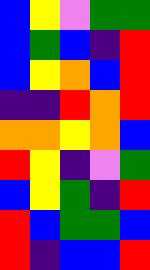[["blue", "yellow", "violet", "green", "green"], ["blue", "green", "blue", "indigo", "red"], ["blue", "yellow", "orange", "blue", "red"], ["indigo", "indigo", "red", "orange", "red"], ["orange", "orange", "yellow", "orange", "blue"], ["red", "yellow", "indigo", "violet", "green"], ["blue", "yellow", "green", "indigo", "red"], ["red", "blue", "green", "green", "blue"], ["red", "indigo", "blue", "blue", "red"]]